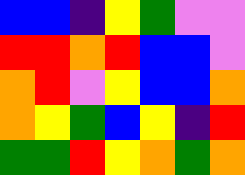[["blue", "blue", "indigo", "yellow", "green", "violet", "violet"], ["red", "red", "orange", "red", "blue", "blue", "violet"], ["orange", "red", "violet", "yellow", "blue", "blue", "orange"], ["orange", "yellow", "green", "blue", "yellow", "indigo", "red"], ["green", "green", "red", "yellow", "orange", "green", "orange"]]